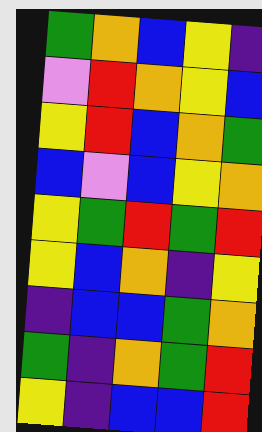[["green", "orange", "blue", "yellow", "indigo"], ["violet", "red", "orange", "yellow", "blue"], ["yellow", "red", "blue", "orange", "green"], ["blue", "violet", "blue", "yellow", "orange"], ["yellow", "green", "red", "green", "red"], ["yellow", "blue", "orange", "indigo", "yellow"], ["indigo", "blue", "blue", "green", "orange"], ["green", "indigo", "orange", "green", "red"], ["yellow", "indigo", "blue", "blue", "red"]]